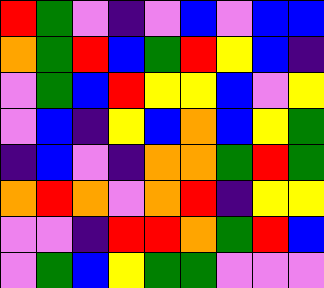[["red", "green", "violet", "indigo", "violet", "blue", "violet", "blue", "blue"], ["orange", "green", "red", "blue", "green", "red", "yellow", "blue", "indigo"], ["violet", "green", "blue", "red", "yellow", "yellow", "blue", "violet", "yellow"], ["violet", "blue", "indigo", "yellow", "blue", "orange", "blue", "yellow", "green"], ["indigo", "blue", "violet", "indigo", "orange", "orange", "green", "red", "green"], ["orange", "red", "orange", "violet", "orange", "red", "indigo", "yellow", "yellow"], ["violet", "violet", "indigo", "red", "red", "orange", "green", "red", "blue"], ["violet", "green", "blue", "yellow", "green", "green", "violet", "violet", "violet"]]